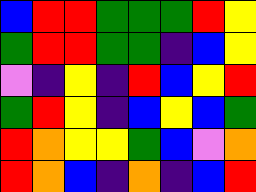[["blue", "red", "red", "green", "green", "green", "red", "yellow"], ["green", "red", "red", "green", "green", "indigo", "blue", "yellow"], ["violet", "indigo", "yellow", "indigo", "red", "blue", "yellow", "red"], ["green", "red", "yellow", "indigo", "blue", "yellow", "blue", "green"], ["red", "orange", "yellow", "yellow", "green", "blue", "violet", "orange"], ["red", "orange", "blue", "indigo", "orange", "indigo", "blue", "red"]]